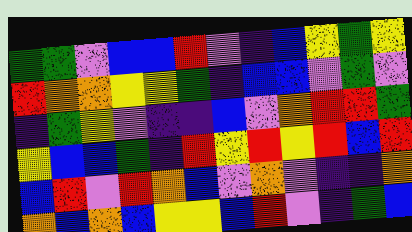[["green", "green", "violet", "blue", "blue", "red", "violet", "indigo", "blue", "yellow", "green", "yellow"], ["red", "orange", "orange", "yellow", "yellow", "green", "indigo", "blue", "blue", "violet", "green", "violet"], ["indigo", "green", "yellow", "violet", "indigo", "indigo", "blue", "violet", "orange", "red", "red", "green"], ["yellow", "blue", "blue", "green", "indigo", "red", "yellow", "red", "yellow", "red", "blue", "red"], ["blue", "red", "violet", "red", "orange", "blue", "violet", "orange", "violet", "indigo", "indigo", "orange"], ["orange", "blue", "orange", "blue", "yellow", "yellow", "blue", "red", "violet", "indigo", "green", "blue"]]